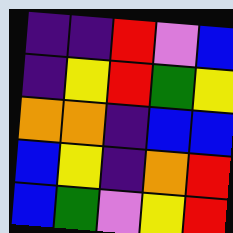[["indigo", "indigo", "red", "violet", "blue"], ["indigo", "yellow", "red", "green", "yellow"], ["orange", "orange", "indigo", "blue", "blue"], ["blue", "yellow", "indigo", "orange", "red"], ["blue", "green", "violet", "yellow", "red"]]